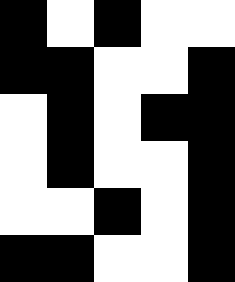[["black", "white", "black", "white", "white"], ["black", "black", "white", "white", "black"], ["white", "black", "white", "black", "black"], ["white", "black", "white", "white", "black"], ["white", "white", "black", "white", "black"], ["black", "black", "white", "white", "black"]]